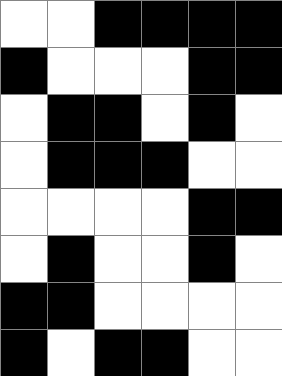[["white", "white", "black", "black", "black", "black"], ["black", "white", "white", "white", "black", "black"], ["white", "black", "black", "white", "black", "white"], ["white", "black", "black", "black", "white", "white"], ["white", "white", "white", "white", "black", "black"], ["white", "black", "white", "white", "black", "white"], ["black", "black", "white", "white", "white", "white"], ["black", "white", "black", "black", "white", "white"]]